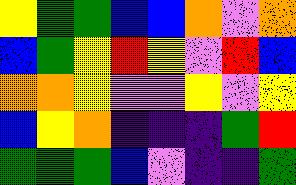[["yellow", "green", "green", "blue", "blue", "orange", "violet", "orange"], ["blue", "green", "yellow", "red", "yellow", "violet", "red", "blue"], ["orange", "orange", "yellow", "violet", "violet", "yellow", "violet", "yellow"], ["blue", "yellow", "orange", "indigo", "indigo", "indigo", "green", "red"], ["green", "green", "green", "blue", "violet", "indigo", "indigo", "green"]]